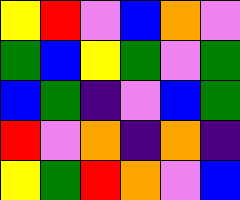[["yellow", "red", "violet", "blue", "orange", "violet"], ["green", "blue", "yellow", "green", "violet", "green"], ["blue", "green", "indigo", "violet", "blue", "green"], ["red", "violet", "orange", "indigo", "orange", "indigo"], ["yellow", "green", "red", "orange", "violet", "blue"]]